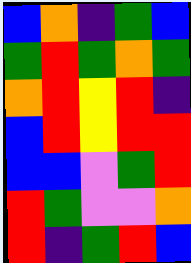[["blue", "orange", "indigo", "green", "blue"], ["green", "red", "green", "orange", "green"], ["orange", "red", "yellow", "red", "indigo"], ["blue", "red", "yellow", "red", "red"], ["blue", "blue", "violet", "green", "red"], ["red", "green", "violet", "violet", "orange"], ["red", "indigo", "green", "red", "blue"]]